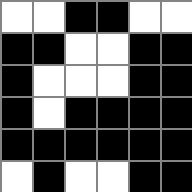[["white", "white", "black", "black", "white", "white"], ["black", "black", "white", "white", "black", "black"], ["black", "white", "white", "white", "black", "black"], ["black", "white", "black", "black", "black", "black"], ["black", "black", "black", "black", "black", "black"], ["white", "black", "white", "white", "black", "black"]]